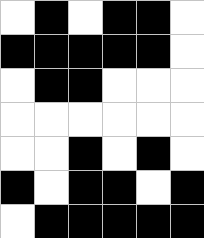[["white", "black", "white", "black", "black", "white"], ["black", "black", "black", "black", "black", "white"], ["white", "black", "black", "white", "white", "white"], ["white", "white", "white", "white", "white", "white"], ["white", "white", "black", "white", "black", "white"], ["black", "white", "black", "black", "white", "black"], ["white", "black", "black", "black", "black", "black"]]